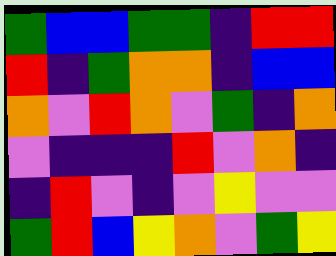[["green", "blue", "blue", "green", "green", "indigo", "red", "red"], ["red", "indigo", "green", "orange", "orange", "indigo", "blue", "blue"], ["orange", "violet", "red", "orange", "violet", "green", "indigo", "orange"], ["violet", "indigo", "indigo", "indigo", "red", "violet", "orange", "indigo"], ["indigo", "red", "violet", "indigo", "violet", "yellow", "violet", "violet"], ["green", "red", "blue", "yellow", "orange", "violet", "green", "yellow"]]